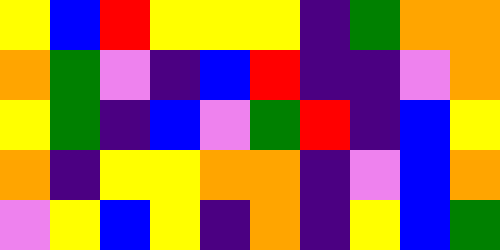[["yellow", "blue", "red", "yellow", "yellow", "yellow", "indigo", "green", "orange", "orange"], ["orange", "green", "violet", "indigo", "blue", "red", "indigo", "indigo", "violet", "orange"], ["yellow", "green", "indigo", "blue", "violet", "green", "red", "indigo", "blue", "yellow"], ["orange", "indigo", "yellow", "yellow", "orange", "orange", "indigo", "violet", "blue", "orange"], ["violet", "yellow", "blue", "yellow", "indigo", "orange", "indigo", "yellow", "blue", "green"]]